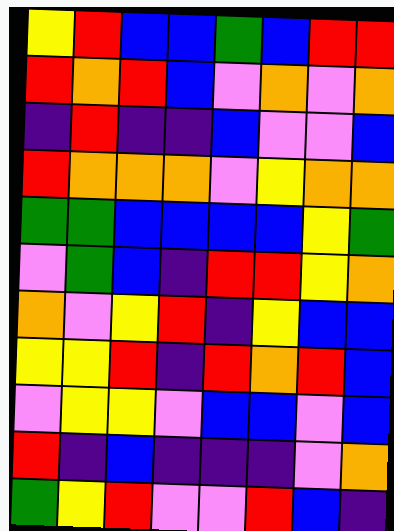[["yellow", "red", "blue", "blue", "green", "blue", "red", "red"], ["red", "orange", "red", "blue", "violet", "orange", "violet", "orange"], ["indigo", "red", "indigo", "indigo", "blue", "violet", "violet", "blue"], ["red", "orange", "orange", "orange", "violet", "yellow", "orange", "orange"], ["green", "green", "blue", "blue", "blue", "blue", "yellow", "green"], ["violet", "green", "blue", "indigo", "red", "red", "yellow", "orange"], ["orange", "violet", "yellow", "red", "indigo", "yellow", "blue", "blue"], ["yellow", "yellow", "red", "indigo", "red", "orange", "red", "blue"], ["violet", "yellow", "yellow", "violet", "blue", "blue", "violet", "blue"], ["red", "indigo", "blue", "indigo", "indigo", "indigo", "violet", "orange"], ["green", "yellow", "red", "violet", "violet", "red", "blue", "indigo"]]